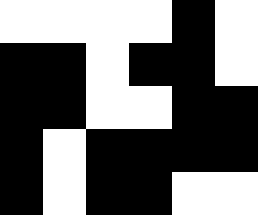[["white", "white", "white", "white", "black", "white"], ["black", "black", "white", "black", "black", "white"], ["black", "black", "white", "white", "black", "black"], ["black", "white", "black", "black", "black", "black"], ["black", "white", "black", "black", "white", "white"]]